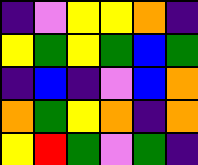[["indigo", "violet", "yellow", "yellow", "orange", "indigo"], ["yellow", "green", "yellow", "green", "blue", "green"], ["indigo", "blue", "indigo", "violet", "blue", "orange"], ["orange", "green", "yellow", "orange", "indigo", "orange"], ["yellow", "red", "green", "violet", "green", "indigo"]]